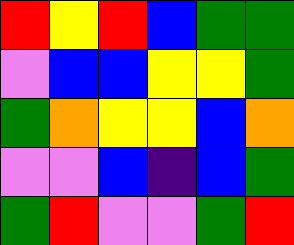[["red", "yellow", "red", "blue", "green", "green"], ["violet", "blue", "blue", "yellow", "yellow", "green"], ["green", "orange", "yellow", "yellow", "blue", "orange"], ["violet", "violet", "blue", "indigo", "blue", "green"], ["green", "red", "violet", "violet", "green", "red"]]